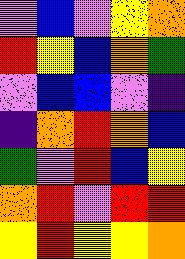[["violet", "blue", "violet", "yellow", "orange"], ["red", "yellow", "blue", "orange", "green"], ["violet", "blue", "blue", "violet", "indigo"], ["indigo", "orange", "red", "orange", "blue"], ["green", "violet", "red", "blue", "yellow"], ["orange", "red", "violet", "red", "red"], ["yellow", "red", "yellow", "yellow", "orange"]]